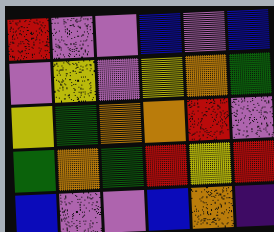[["red", "violet", "violet", "blue", "violet", "blue"], ["violet", "yellow", "violet", "yellow", "orange", "green"], ["yellow", "green", "orange", "orange", "red", "violet"], ["green", "orange", "green", "red", "yellow", "red"], ["blue", "violet", "violet", "blue", "orange", "indigo"]]